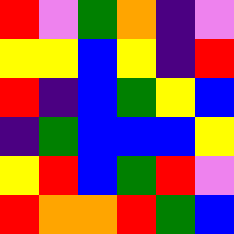[["red", "violet", "green", "orange", "indigo", "violet"], ["yellow", "yellow", "blue", "yellow", "indigo", "red"], ["red", "indigo", "blue", "green", "yellow", "blue"], ["indigo", "green", "blue", "blue", "blue", "yellow"], ["yellow", "red", "blue", "green", "red", "violet"], ["red", "orange", "orange", "red", "green", "blue"]]